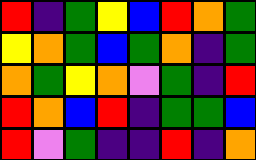[["red", "indigo", "green", "yellow", "blue", "red", "orange", "green"], ["yellow", "orange", "green", "blue", "green", "orange", "indigo", "green"], ["orange", "green", "yellow", "orange", "violet", "green", "indigo", "red"], ["red", "orange", "blue", "red", "indigo", "green", "green", "blue"], ["red", "violet", "green", "indigo", "indigo", "red", "indigo", "orange"]]